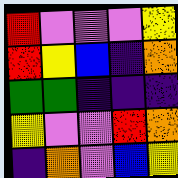[["red", "violet", "violet", "violet", "yellow"], ["red", "yellow", "blue", "indigo", "orange"], ["green", "green", "indigo", "indigo", "indigo"], ["yellow", "violet", "violet", "red", "orange"], ["indigo", "orange", "violet", "blue", "yellow"]]